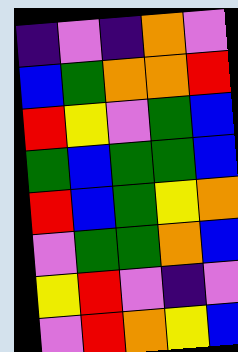[["indigo", "violet", "indigo", "orange", "violet"], ["blue", "green", "orange", "orange", "red"], ["red", "yellow", "violet", "green", "blue"], ["green", "blue", "green", "green", "blue"], ["red", "blue", "green", "yellow", "orange"], ["violet", "green", "green", "orange", "blue"], ["yellow", "red", "violet", "indigo", "violet"], ["violet", "red", "orange", "yellow", "blue"]]